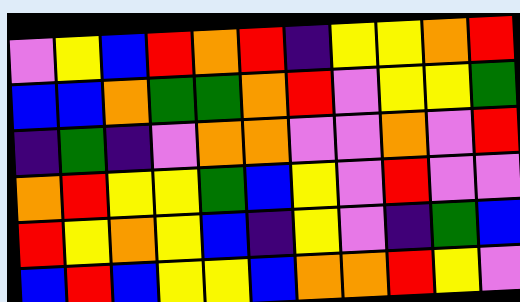[["violet", "yellow", "blue", "red", "orange", "red", "indigo", "yellow", "yellow", "orange", "red"], ["blue", "blue", "orange", "green", "green", "orange", "red", "violet", "yellow", "yellow", "green"], ["indigo", "green", "indigo", "violet", "orange", "orange", "violet", "violet", "orange", "violet", "red"], ["orange", "red", "yellow", "yellow", "green", "blue", "yellow", "violet", "red", "violet", "violet"], ["red", "yellow", "orange", "yellow", "blue", "indigo", "yellow", "violet", "indigo", "green", "blue"], ["blue", "red", "blue", "yellow", "yellow", "blue", "orange", "orange", "red", "yellow", "violet"]]